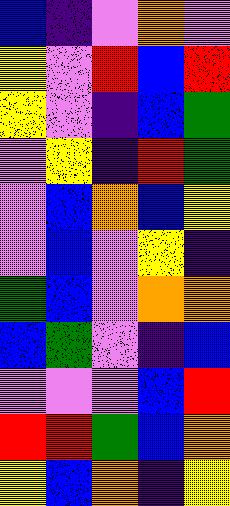[["blue", "indigo", "violet", "orange", "violet"], ["yellow", "violet", "red", "blue", "red"], ["yellow", "violet", "indigo", "blue", "green"], ["violet", "yellow", "indigo", "red", "green"], ["violet", "blue", "orange", "blue", "yellow"], ["violet", "blue", "violet", "yellow", "indigo"], ["green", "blue", "violet", "orange", "orange"], ["blue", "green", "violet", "indigo", "blue"], ["violet", "violet", "violet", "blue", "red"], ["red", "red", "green", "blue", "orange"], ["yellow", "blue", "orange", "indigo", "yellow"]]